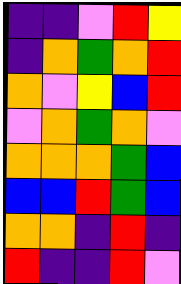[["indigo", "indigo", "violet", "red", "yellow"], ["indigo", "orange", "green", "orange", "red"], ["orange", "violet", "yellow", "blue", "red"], ["violet", "orange", "green", "orange", "violet"], ["orange", "orange", "orange", "green", "blue"], ["blue", "blue", "red", "green", "blue"], ["orange", "orange", "indigo", "red", "indigo"], ["red", "indigo", "indigo", "red", "violet"]]